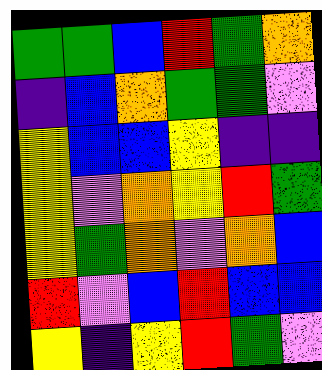[["green", "green", "blue", "red", "green", "orange"], ["indigo", "blue", "orange", "green", "green", "violet"], ["yellow", "blue", "blue", "yellow", "indigo", "indigo"], ["yellow", "violet", "orange", "yellow", "red", "green"], ["yellow", "green", "orange", "violet", "orange", "blue"], ["red", "violet", "blue", "red", "blue", "blue"], ["yellow", "indigo", "yellow", "red", "green", "violet"]]